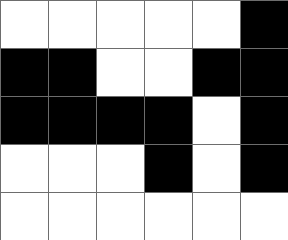[["white", "white", "white", "white", "white", "black"], ["black", "black", "white", "white", "black", "black"], ["black", "black", "black", "black", "white", "black"], ["white", "white", "white", "black", "white", "black"], ["white", "white", "white", "white", "white", "white"]]